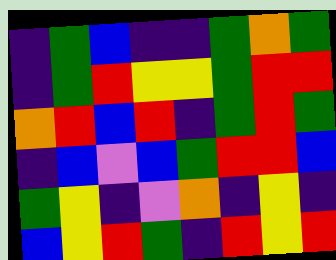[["indigo", "green", "blue", "indigo", "indigo", "green", "orange", "green"], ["indigo", "green", "red", "yellow", "yellow", "green", "red", "red"], ["orange", "red", "blue", "red", "indigo", "green", "red", "green"], ["indigo", "blue", "violet", "blue", "green", "red", "red", "blue"], ["green", "yellow", "indigo", "violet", "orange", "indigo", "yellow", "indigo"], ["blue", "yellow", "red", "green", "indigo", "red", "yellow", "red"]]